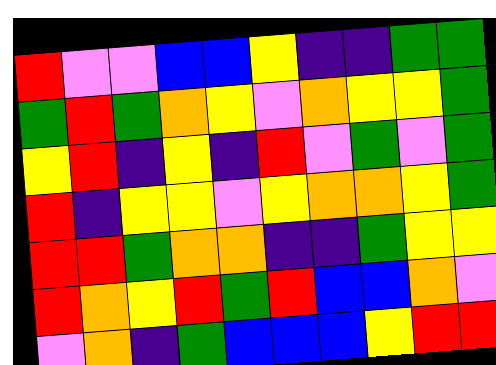[["red", "violet", "violet", "blue", "blue", "yellow", "indigo", "indigo", "green", "green"], ["green", "red", "green", "orange", "yellow", "violet", "orange", "yellow", "yellow", "green"], ["yellow", "red", "indigo", "yellow", "indigo", "red", "violet", "green", "violet", "green"], ["red", "indigo", "yellow", "yellow", "violet", "yellow", "orange", "orange", "yellow", "green"], ["red", "red", "green", "orange", "orange", "indigo", "indigo", "green", "yellow", "yellow"], ["red", "orange", "yellow", "red", "green", "red", "blue", "blue", "orange", "violet"], ["violet", "orange", "indigo", "green", "blue", "blue", "blue", "yellow", "red", "red"]]